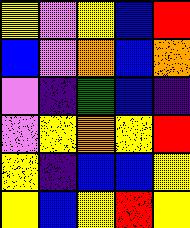[["yellow", "violet", "yellow", "blue", "red"], ["blue", "violet", "orange", "blue", "orange"], ["violet", "indigo", "green", "blue", "indigo"], ["violet", "yellow", "orange", "yellow", "red"], ["yellow", "indigo", "blue", "blue", "yellow"], ["yellow", "blue", "yellow", "red", "yellow"]]